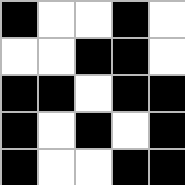[["black", "white", "white", "black", "white"], ["white", "white", "black", "black", "white"], ["black", "black", "white", "black", "black"], ["black", "white", "black", "white", "black"], ["black", "white", "white", "black", "black"]]